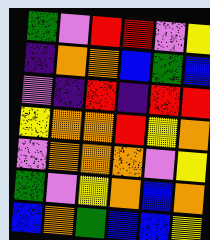[["green", "violet", "red", "red", "violet", "yellow"], ["indigo", "orange", "orange", "blue", "green", "blue"], ["violet", "indigo", "red", "indigo", "red", "red"], ["yellow", "orange", "orange", "red", "yellow", "orange"], ["violet", "orange", "orange", "orange", "violet", "yellow"], ["green", "violet", "yellow", "orange", "blue", "orange"], ["blue", "orange", "green", "blue", "blue", "yellow"]]